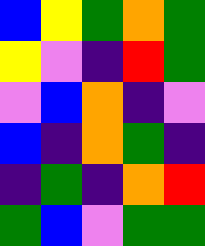[["blue", "yellow", "green", "orange", "green"], ["yellow", "violet", "indigo", "red", "green"], ["violet", "blue", "orange", "indigo", "violet"], ["blue", "indigo", "orange", "green", "indigo"], ["indigo", "green", "indigo", "orange", "red"], ["green", "blue", "violet", "green", "green"]]